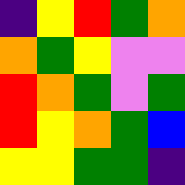[["indigo", "yellow", "red", "green", "orange"], ["orange", "green", "yellow", "violet", "violet"], ["red", "orange", "green", "violet", "green"], ["red", "yellow", "orange", "green", "blue"], ["yellow", "yellow", "green", "green", "indigo"]]